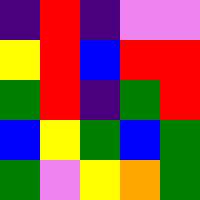[["indigo", "red", "indigo", "violet", "violet"], ["yellow", "red", "blue", "red", "red"], ["green", "red", "indigo", "green", "red"], ["blue", "yellow", "green", "blue", "green"], ["green", "violet", "yellow", "orange", "green"]]